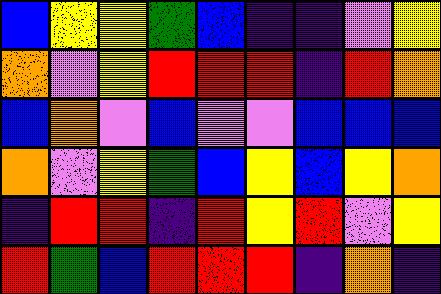[["blue", "yellow", "yellow", "green", "blue", "indigo", "indigo", "violet", "yellow"], ["orange", "violet", "yellow", "red", "red", "red", "indigo", "red", "orange"], ["blue", "orange", "violet", "blue", "violet", "violet", "blue", "blue", "blue"], ["orange", "violet", "yellow", "green", "blue", "yellow", "blue", "yellow", "orange"], ["indigo", "red", "red", "indigo", "red", "yellow", "red", "violet", "yellow"], ["red", "green", "blue", "red", "red", "red", "indigo", "orange", "indigo"]]